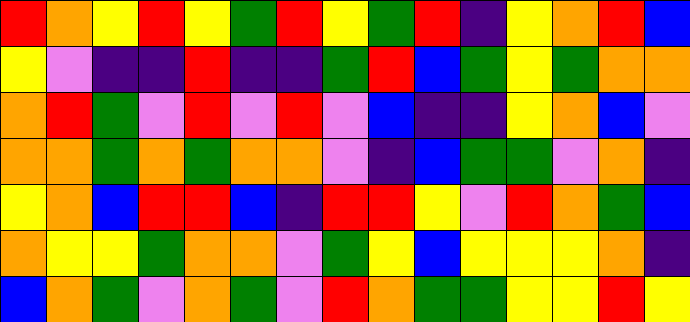[["red", "orange", "yellow", "red", "yellow", "green", "red", "yellow", "green", "red", "indigo", "yellow", "orange", "red", "blue"], ["yellow", "violet", "indigo", "indigo", "red", "indigo", "indigo", "green", "red", "blue", "green", "yellow", "green", "orange", "orange"], ["orange", "red", "green", "violet", "red", "violet", "red", "violet", "blue", "indigo", "indigo", "yellow", "orange", "blue", "violet"], ["orange", "orange", "green", "orange", "green", "orange", "orange", "violet", "indigo", "blue", "green", "green", "violet", "orange", "indigo"], ["yellow", "orange", "blue", "red", "red", "blue", "indigo", "red", "red", "yellow", "violet", "red", "orange", "green", "blue"], ["orange", "yellow", "yellow", "green", "orange", "orange", "violet", "green", "yellow", "blue", "yellow", "yellow", "yellow", "orange", "indigo"], ["blue", "orange", "green", "violet", "orange", "green", "violet", "red", "orange", "green", "green", "yellow", "yellow", "red", "yellow"]]